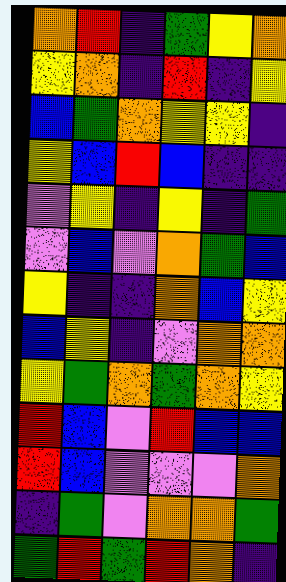[["orange", "red", "indigo", "green", "yellow", "orange"], ["yellow", "orange", "indigo", "red", "indigo", "yellow"], ["blue", "green", "orange", "yellow", "yellow", "indigo"], ["yellow", "blue", "red", "blue", "indigo", "indigo"], ["violet", "yellow", "indigo", "yellow", "indigo", "green"], ["violet", "blue", "violet", "orange", "green", "blue"], ["yellow", "indigo", "indigo", "orange", "blue", "yellow"], ["blue", "yellow", "indigo", "violet", "orange", "orange"], ["yellow", "green", "orange", "green", "orange", "yellow"], ["red", "blue", "violet", "red", "blue", "blue"], ["red", "blue", "violet", "violet", "violet", "orange"], ["indigo", "green", "violet", "orange", "orange", "green"], ["green", "red", "green", "red", "orange", "indigo"]]